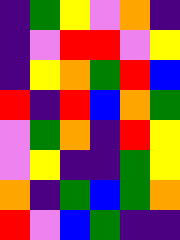[["indigo", "green", "yellow", "violet", "orange", "indigo"], ["indigo", "violet", "red", "red", "violet", "yellow"], ["indigo", "yellow", "orange", "green", "red", "blue"], ["red", "indigo", "red", "blue", "orange", "green"], ["violet", "green", "orange", "indigo", "red", "yellow"], ["violet", "yellow", "indigo", "indigo", "green", "yellow"], ["orange", "indigo", "green", "blue", "green", "orange"], ["red", "violet", "blue", "green", "indigo", "indigo"]]